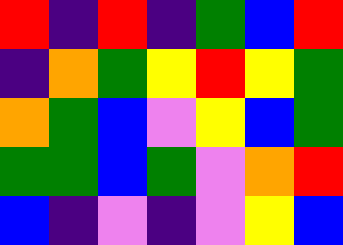[["red", "indigo", "red", "indigo", "green", "blue", "red"], ["indigo", "orange", "green", "yellow", "red", "yellow", "green"], ["orange", "green", "blue", "violet", "yellow", "blue", "green"], ["green", "green", "blue", "green", "violet", "orange", "red"], ["blue", "indigo", "violet", "indigo", "violet", "yellow", "blue"]]